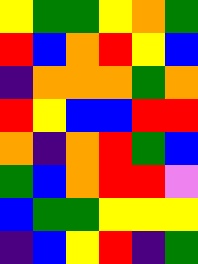[["yellow", "green", "green", "yellow", "orange", "green"], ["red", "blue", "orange", "red", "yellow", "blue"], ["indigo", "orange", "orange", "orange", "green", "orange"], ["red", "yellow", "blue", "blue", "red", "red"], ["orange", "indigo", "orange", "red", "green", "blue"], ["green", "blue", "orange", "red", "red", "violet"], ["blue", "green", "green", "yellow", "yellow", "yellow"], ["indigo", "blue", "yellow", "red", "indigo", "green"]]